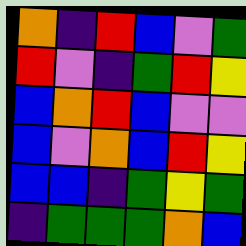[["orange", "indigo", "red", "blue", "violet", "green"], ["red", "violet", "indigo", "green", "red", "yellow"], ["blue", "orange", "red", "blue", "violet", "violet"], ["blue", "violet", "orange", "blue", "red", "yellow"], ["blue", "blue", "indigo", "green", "yellow", "green"], ["indigo", "green", "green", "green", "orange", "blue"]]